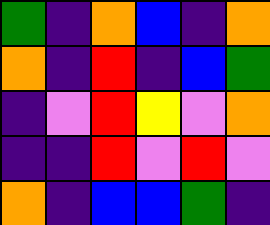[["green", "indigo", "orange", "blue", "indigo", "orange"], ["orange", "indigo", "red", "indigo", "blue", "green"], ["indigo", "violet", "red", "yellow", "violet", "orange"], ["indigo", "indigo", "red", "violet", "red", "violet"], ["orange", "indigo", "blue", "blue", "green", "indigo"]]